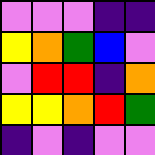[["violet", "violet", "violet", "indigo", "indigo"], ["yellow", "orange", "green", "blue", "violet"], ["violet", "red", "red", "indigo", "orange"], ["yellow", "yellow", "orange", "red", "green"], ["indigo", "violet", "indigo", "violet", "violet"]]